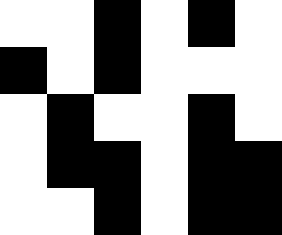[["white", "white", "black", "white", "black", "white"], ["black", "white", "black", "white", "white", "white"], ["white", "black", "white", "white", "black", "white"], ["white", "black", "black", "white", "black", "black"], ["white", "white", "black", "white", "black", "black"]]